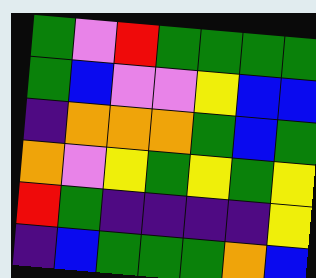[["green", "violet", "red", "green", "green", "green", "green"], ["green", "blue", "violet", "violet", "yellow", "blue", "blue"], ["indigo", "orange", "orange", "orange", "green", "blue", "green"], ["orange", "violet", "yellow", "green", "yellow", "green", "yellow"], ["red", "green", "indigo", "indigo", "indigo", "indigo", "yellow"], ["indigo", "blue", "green", "green", "green", "orange", "blue"]]